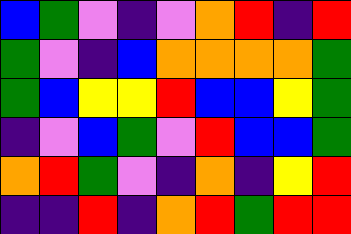[["blue", "green", "violet", "indigo", "violet", "orange", "red", "indigo", "red"], ["green", "violet", "indigo", "blue", "orange", "orange", "orange", "orange", "green"], ["green", "blue", "yellow", "yellow", "red", "blue", "blue", "yellow", "green"], ["indigo", "violet", "blue", "green", "violet", "red", "blue", "blue", "green"], ["orange", "red", "green", "violet", "indigo", "orange", "indigo", "yellow", "red"], ["indigo", "indigo", "red", "indigo", "orange", "red", "green", "red", "red"]]